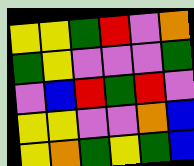[["yellow", "yellow", "green", "red", "violet", "orange"], ["green", "yellow", "violet", "violet", "violet", "green"], ["violet", "blue", "red", "green", "red", "violet"], ["yellow", "yellow", "violet", "violet", "orange", "blue"], ["yellow", "orange", "green", "yellow", "green", "blue"]]